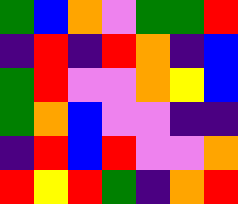[["green", "blue", "orange", "violet", "green", "green", "red"], ["indigo", "red", "indigo", "red", "orange", "indigo", "blue"], ["green", "red", "violet", "violet", "orange", "yellow", "blue"], ["green", "orange", "blue", "violet", "violet", "indigo", "indigo"], ["indigo", "red", "blue", "red", "violet", "violet", "orange"], ["red", "yellow", "red", "green", "indigo", "orange", "red"]]